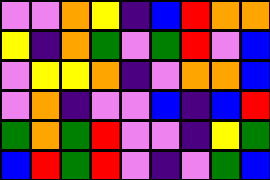[["violet", "violet", "orange", "yellow", "indigo", "blue", "red", "orange", "orange"], ["yellow", "indigo", "orange", "green", "violet", "green", "red", "violet", "blue"], ["violet", "yellow", "yellow", "orange", "indigo", "violet", "orange", "orange", "blue"], ["violet", "orange", "indigo", "violet", "violet", "blue", "indigo", "blue", "red"], ["green", "orange", "green", "red", "violet", "violet", "indigo", "yellow", "green"], ["blue", "red", "green", "red", "violet", "indigo", "violet", "green", "blue"]]